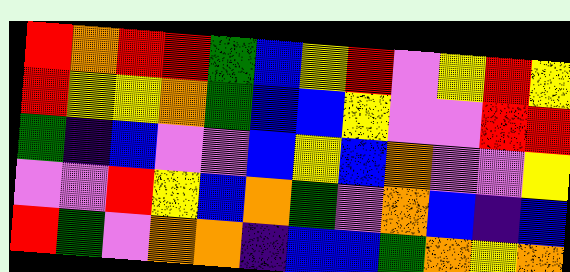[["red", "orange", "red", "red", "green", "blue", "yellow", "red", "violet", "yellow", "red", "yellow"], ["red", "yellow", "yellow", "orange", "green", "blue", "blue", "yellow", "violet", "violet", "red", "red"], ["green", "indigo", "blue", "violet", "violet", "blue", "yellow", "blue", "orange", "violet", "violet", "yellow"], ["violet", "violet", "red", "yellow", "blue", "orange", "green", "violet", "orange", "blue", "indigo", "blue"], ["red", "green", "violet", "orange", "orange", "indigo", "blue", "blue", "green", "orange", "yellow", "orange"]]